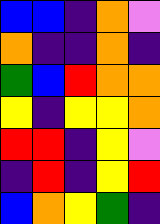[["blue", "blue", "indigo", "orange", "violet"], ["orange", "indigo", "indigo", "orange", "indigo"], ["green", "blue", "red", "orange", "orange"], ["yellow", "indigo", "yellow", "yellow", "orange"], ["red", "red", "indigo", "yellow", "violet"], ["indigo", "red", "indigo", "yellow", "red"], ["blue", "orange", "yellow", "green", "indigo"]]